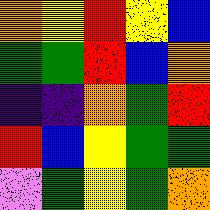[["orange", "yellow", "red", "yellow", "blue"], ["green", "green", "red", "blue", "orange"], ["indigo", "indigo", "orange", "green", "red"], ["red", "blue", "yellow", "green", "green"], ["violet", "green", "yellow", "green", "orange"]]